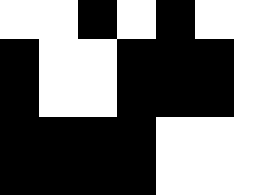[["white", "white", "black", "white", "black", "white", "white"], ["black", "white", "white", "black", "black", "black", "white"], ["black", "white", "white", "black", "black", "black", "white"], ["black", "black", "black", "black", "white", "white", "white"], ["black", "black", "black", "black", "white", "white", "white"]]